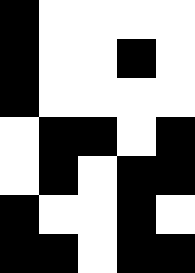[["black", "white", "white", "white", "white"], ["black", "white", "white", "black", "white"], ["black", "white", "white", "white", "white"], ["white", "black", "black", "white", "black"], ["white", "black", "white", "black", "black"], ["black", "white", "white", "black", "white"], ["black", "black", "white", "black", "black"]]